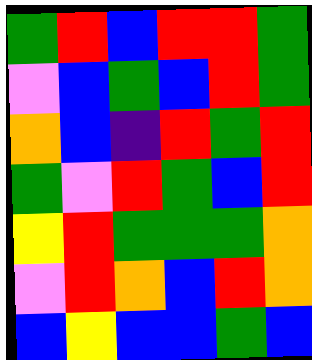[["green", "red", "blue", "red", "red", "green"], ["violet", "blue", "green", "blue", "red", "green"], ["orange", "blue", "indigo", "red", "green", "red"], ["green", "violet", "red", "green", "blue", "red"], ["yellow", "red", "green", "green", "green", "orange"], ["violet", "red", "orange", "blue", "red", "orange"], ["blue", "yellow", "blue", "blue", "green", "blue"]]